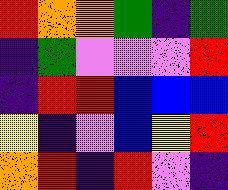[["red", "orange", "orange", "green", "indigo", "green"], ["indigo", "green", "violet", "violet", "violet", "red"], ["indigo", "red", "red", "blue", "blue", "blue"], ["yellow", "indigo", "violet", "blue", "yellow", "red"], ["orange", "red", "indigo", "red", "violet", "indigo"]]